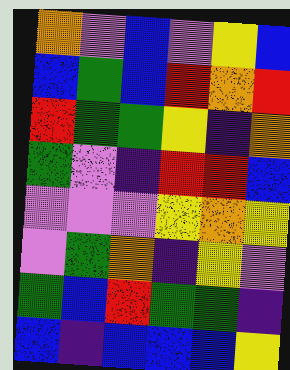[["orange", "violet", "blue", "violet", "yellow", "blue"], ["blue", "green", "blue", "red", "orange", "red"], ["red", "green", "green", "yellow", "indigo", "orange"], ["green", "violet", "indigo", "red", "red", "blue"], ["violet", "violet", "violet", "yellow", "orange", "yellow"], ["violet", "green", "orange", "indigo", "yellow", "violet"], ["green", "blue", "red", "green", "green", "indigo"], ["blue", "indigo", "blue", "blue", "blue", "yellow"]]